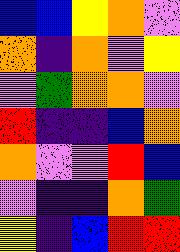[["blue", "blue", "yellow", "orange", "violet"], ["orange", "indigo", "orange", "violet", "yellow"], ["violet", "green", "orange", "orange", "violet"], ["red", "indigo", "indigo", "blue", "orange"], ["orange", "violet", "violet", "red", "blue"], ["violet", "indigo", "indigo", "orange", "green"], ["yellow", "indigo", "blue", "red", "red"]]